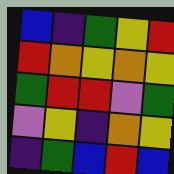[["blue", "indigo", "green", "yellow", "red"], ["red", "orange", "yellow", "orange", "yellow"], ["green", "red", "red", "violet", "green"], ["violet", "yellow", "indigo", "orange", "yellow"], ["indigo", "green", "blue", "red", "blue"]]